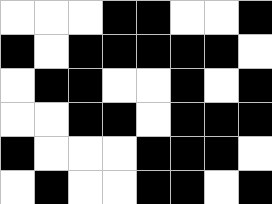[["white", "white", "white", "black", "black", "white", "white", "black"], ["black", "white", "black", "black", "black", "black", "black", "white"], ["white", "black", "black", "white", "white", "black", "white", "black"], ["white", "white", "black", "black", "white", "black", "black", "black"], ["black", "white", "white", "white", "black", "black", "black", "white"], ["white", "black", "white", "white", "black", "black", "white", "black"]]